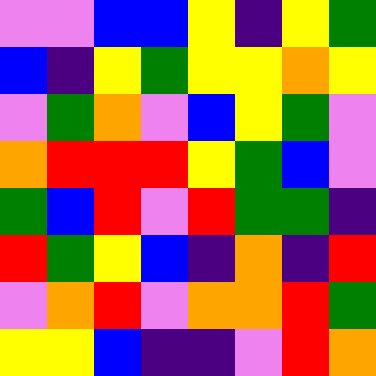[["violet", "violet", "blue", "blue", "yellow", "indigo", "yellow", "green"], ["blue", "indigo", "yellow", "green", "yellow", "yellow", "orange", "yellow"], ["violet", "green", "orange", "violet", "blue", "yellow", "green", "violet"], ["orange", "red", "red", "red", "yellow", "green", "blue", "violet"], ["green", "blue", "red", "violet", "red", "green", "green", "indigo"], ["red", "green", "yellow", "blue", "indigo", "orange", "indigo", "red"], ["violet", "orange", "red", "violet", "orange", "orange", "red", "green"], ["yellow", "yellow", "blue", "indigo", "indigo", "violet", "red", "orange"]]